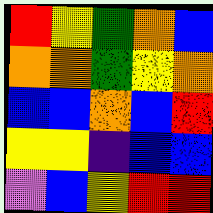[["red", "yellow", "green", "orange", "blue"], ["orange", "orange", "green", "yellow", "orange"], ["blue", "blue", "orange", "blue", "red"], ["yellow", "yellow", "indigo", "blue", "blue"], ["violet", "blue", "yellow", "red", "red"]]